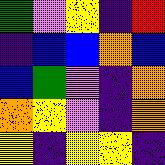[["green", "violet", "yellow", "indigo", "red"], ["indigo", "blue", "blue", "orange", "blue"], ["blue", "green", "violet", "indigo", "orange"], ["orange", "yellow", "violet", "indigo", "orange"], ["yellow", "indigo", "yellow", "yellow", "indigo"]]